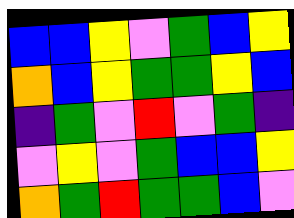[["blue", "blue", "yellow", "violet", "green", "blue", "yellow"], ["orange", "blue", "yellow", "green", "green", "yellow", "blue"], ["indigo", "green", "violet", "red", "violet", "green", "indigo"], ["violet", "yellow", "violet", "green", "blue", "blue", "yellow"], ["orange", "green", "red", "green", "green", "blue", "violet"]]